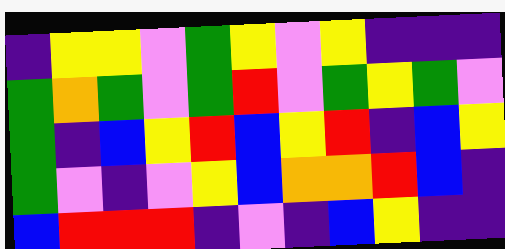[["indigo", "yellow", "yellow", "violet", "green", "yellow", "violet", "yellow", "indigo", "indigo", "indigo"], ["green", "orange", "green", "violet", "green", "red", "violet", "green", "yellow", "green", "violet"], ["green", "indigo", "blue", "yellow", "red", "blue", "yellow", "red", "indigo", "blue", "yellow"], ["green", "violet", "indigo", "violet", "yellow", "blue", "orange", "orange", "red", "blue", "indigo"], ["blue", "red", "red", "red", "indigo", "violet", "indigo", "blue", "yellow", "indigo", "indigo"]]